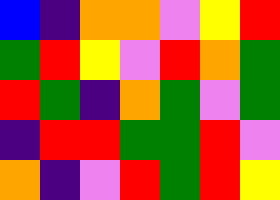[["blue", "indigo", "orange", "orange", "violet", "yellow", "red"], ["green", "red", "yellow", "violet", "red", "orange", "green"], ["red", "green", "indigo", "orange", "green", "violet", "green"], ["indigo", "red", "red", "green", "green", "red", "violet"], ["orange", "indigo", "violet", "red", "green", "red", "yellow"]]